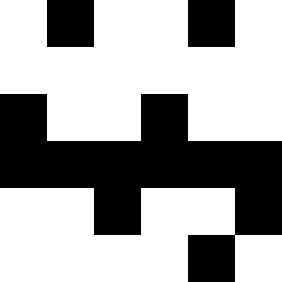[["white", "black", "white", "white", "black", "white"], ["white", "white", "white", "white", "white", "white"], ["black", "white", "white", "black", "white", "white"], ["black", "black", "black", "black", "black", "black"], ["white", "white", "black", "white", "white", "black"], ["white", "white", "white", "white", "black", "white"]]